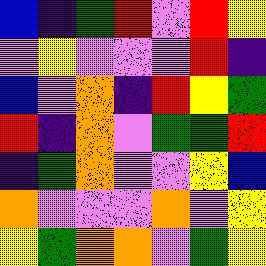[["blue", "indigo", "green", "red", "violet", "red", "yellow"], ["violet", "yellow", "violet", "violet", "violet", "red", "indigo"], ["blue", "violet", "orange", "indigo", "red", "yellow", "green"], ["red", "indigo", "orange", "violet", "green", "green", "red"], ["indigo", "green", "orange", "violet", "violet", "yellow", "blue"], ["orange", "violet", "violet", "violet", "orange", "violet", "yellow"], ["yellow", "green", "orange", "orange", "violet", "green", "yellow"]]